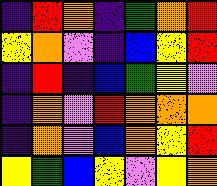[["indigo", "red", "orange", "indigo", "green", "orange", "red"], ["yellow", "orange", "violet", "indigo", "blue", "yellow", "red"], ["indigo", "red", "indigo", "blue", "green", "yellow", "violet"], ["indigo", "orange", "violet", "red", "orange", "orange", "orange"], ["indigo", "orange", "violet", "blue", "orange", "yellow", "red"], ["yellow", "green", "blue", "yellow", "violet", "yellow", "orange"]]